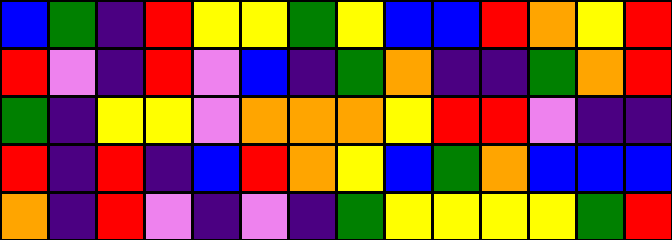[["blue", "green", "indigo", "red", "yellow", "yellow", "green", "yellow", "blue", "blue", "red", "orange", "yellow", "red"], ["red", "violet", "indigo", "red", "violet", "blue", "indigo", "green", "orange", "indigo", "indigo", "green", "orange", "red"], ["green", "indigo", "yellow", "yellow", "violet", "orange", "orange", "orange", "yellow", "red", "red", "violet", "indigo", "indigo"], ["red", "indigo", "red", "indigo", "blue", "red", "orange", "yellow", "blue", "green", "orange", "blue", "blue", "blue"], ["orange", "indigo", "red", "violet", "indigo", "violet", "indigo", "green", "yellow", "yellow", "yellow", "yellow", "green", "red"]]